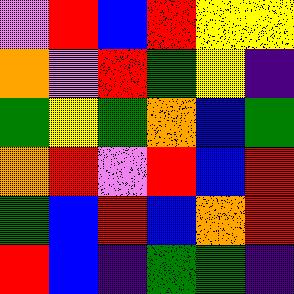[["violet", "red", "blue", "red", "yellow", "yellow"], ["orange", "violet", "red", "green", "yellow", "indigo"], ["green", "yellow", "green", "orange", "blue", "green"], ["orange", "red", "violet", "red", "blue", "red"], ["green", "blue", "red", "blue", "orange", "red"], ["red", "blue", "indigo", "green", "green", "indigo"]]